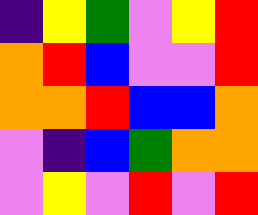[["indigo", "yellow", "green", "violet", "yellow", "red"], ["orange", "red", "blue", "violet", "violet", "red"], ["orange", "orange", "red", "blue", "blue", "orange"], ["violet", "indigo", "blue", "green", "orange", "orange"], ["violet", "yellow", "violet", "red", "violet", "red"]]